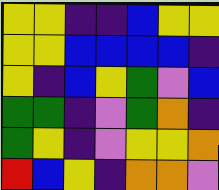[["yellow", "yellow", "indigo", "indigo", "blue", "yellow", "yellow"], ["yellow", "yellow", "blue", "blue", "blue", "blue", "indigo"], ["yellow", "indigo", "blue", "yellow", "green", "violet", "blue"], ["green", "green", "indigo", "violet", "green", "orange", "indigo"], ["green", "yellow", "indigo", "violet", "yellow", "yellow", "orange"], ["red", "blue", "yellow", "indigo", "orange", "orange", "violet"]]